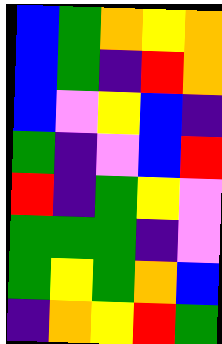[["blue", "green", "orange", "yellow", "orange"], ["blue", "green", "indigo", "red", "orange"], ["blue", "violet", "yellow", "blue", "indigo"], ["green", "indigo", "violet", "blue", "red"], ["red", "indigo", "green", "yellow", "violet"], ["green", "green", "green", "indigo", "violet"], ["green", "yellow", "green", "orange", "blue"], ["indigo", "orange", "yellow", "red", "green"]]